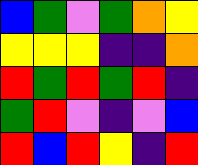[["blue", "green", "violet", "green", "orange", "yellow"], ["yellow", "yellow", "yellow", "indigo", "indigo", "orange"], ["red", "green", "red", "green", "red", "indigo"], ["green", "red", "violet", "indigo", "violet", "blue"], ["red", "blue", "red", "yellow", "indigo", "red"]]